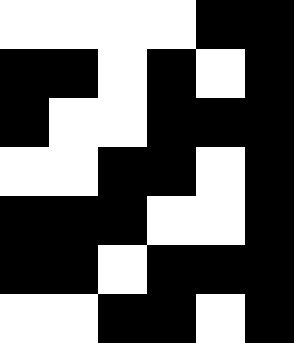[["white", "white", "white", "white", "black", "black"], ["black", "black", "white", "black", "white", "black"], ["black", "white", "white", "black", "black", "black"], ["white", "white", "black", "black", "white", "black"], ["black", "black", "black", "white", "white", "black"], ["black", "black", "white", "black", "black", "black"], ["white", "white", "black", "black", "white", "black"]]